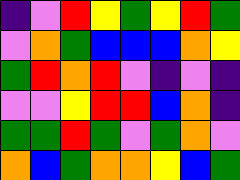[["indigo", "violet", "red", "yellow", "green", "yellow", "red", "green"], ["violet", "orange", "green", "blue", "blue", "blue", "orange", "yellow"], ["green", "red", "orange", "red", "violet", "indigo", "violet", "indigo"], ["violet", "violet", "yellow", "red", "red", "blue", "orange", "indigo"], ["green", "green", "red", "green", "violet", "green", "orange", "violet"], ["orange", "blue", "green", "orange", "orange", "yellow", "blue", "green"]]